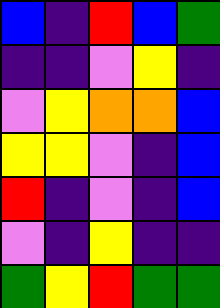[["blue", "indigo", "red", "blue", "green"], ["indigo", "indigo", "violet", "yellow", "indigo"], ["violet", "yellow", "orange", "orange", "blue"], ["yellow", "yellow", "violet", "indigo", "blue"], ["red", "indigo", "violet", "indigo", "blue"], ["violet", "indigo", "yellow", "indigo", "indigo"], ["green", "yellow", "red", "green", "green"]]